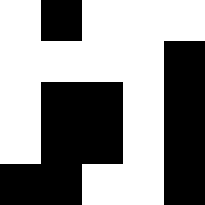[["white", "black", "white", "white", "white"], ["white", "white", "white", "white", "black"], ["white", "black", "black", "white", "black"], ["white", "black", "black", "white", "black"], ["black", "black", "white", "white", "black"]]